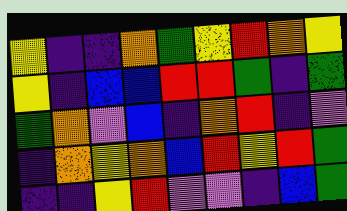[["yellow", "indigo", "indigo", "orange", "green", "yellow", "red", "orange", "yellow"], ["yellow", "indigo", "blue", "blue", "red", "red", "green", "indigo", "green"], ["green", "orange", "violet", "blue", "indigo", "orange", "red", "indigo", "violet"], ["indigo", "orange", "yellow", "orange", "blue", "red", "yellow", "red", "green"], ["indigo", "indigo", "yellow", "red", "violet", "violet", "indigo", "blue", "green"]]